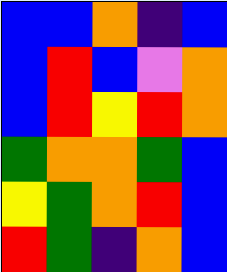[["blue", "blue", "orange", "indigo", "blue"], ["blue", "red", "blue", "violet", "orange"], ["blue", "red", "yellow", "red", "orange"], ["green", "orange", "orange", "green", "blue"], ["yellow", "green", "orange", "red", "blue"], ["red", "green", "indigo", "orange", "blue"]]